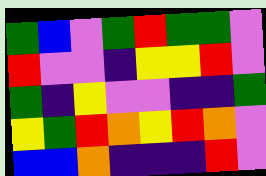[["green", "blue", "violet", "green", "red", "green", "green", "violet"], ["red", "violet", "violet", "indigo", "yellow", "yellow", "red", "violet"], ["green", "indigo", "yellow", "violet", "violet", "indigo", "indigo", "green"], ["yellow", "green", "red", "orange", "yellow", "red", "orange", "violet"], ["blue", "blue", "orange", "indigo", "indigo", "indigo", "red", "violet"]]